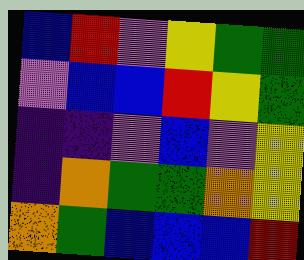[["blue", "red", "violet", "yellow", "green", "green"], ["violet", "blue", "blue", "red", "yellow", "green"], ["indigo", "indigo", "violet", "blue", "violet", "yellow"], ["indigo", "orange", "green", "green", "orange", "yellow"], ["orange", "green", "blue", "blue", "blue", "red"]]